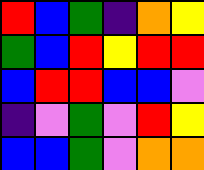[["red", "blue", "green", "indigo", "orange", "yellow"], ["green", "blue", "red", "yellow", "red", "red"], ["blue", "red", "red", "blue", "blue", "violet"], ["indigo", "violet", "green", "violet", "red", "yellow"], ["blue", "blue", "green", "violet", "orange", "orange"]]